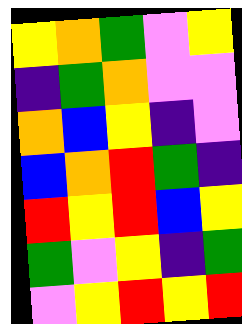[["yellow", "orange", "green", "violet", "yellow"], ["indigo", "green", "orange", "violet", "violet"], ["orange", "blue", "yellow", "indigo", "violet"], ["blue", "orange", "red", "green", "indigo"], ["red", "yellow", "red", "blue", "yellow"], ["green", "violet", "yellow", "indigo", "green"], ["violet", "yellow", "red", "yellow", "red"]]